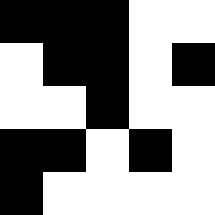[["black", "black", "black", "white", "white"], ["white", "black", "black", "white", "black"], ["white", "white", "black", "white", "white"], ["black", "black", "white", "black", "white"], ["black", "white", "white", "white", "white"]]